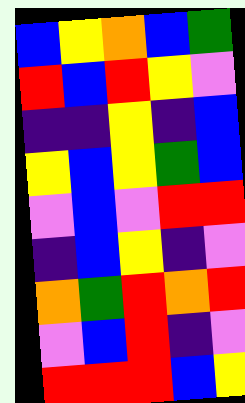[["blue", "yellow", "orange", "blue", "green"], ["red", "blue", "red", "yellow", "violet"], ["indigo", "indigo", "yellow", "indigo", "blue"], ["yellow", "blue", "yellow", "green", "blue"], ["violet", "blue", "violet", "red", "red"], ["indigo", "blue", "yellow", "indigo", "violet"], ["orange", "green", "red", "orange", "red"], ["violet", "blue", "red", "indigo", "violet"], ["red", "red", "red", "blue", "yellow"]]